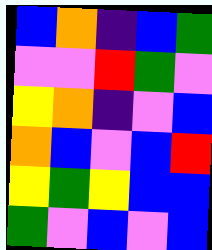[["blue", "orange", "indigo", "blue", "green"], ["violet", "violet", "red", "green", "violet"], ["yellow", "orange", "indigo", "violet", "blue"], ["orange", "blue", "violet", "blue", "red"], ["yellow", "green", "yellow", "blue", "blue"], ["green", "violet", "blue", "violet", "blue"]]